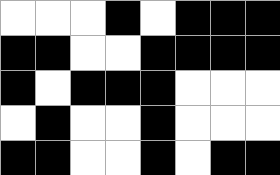[["white", "white", "white", "black", "white", "black", "black", "black"], ["black", "black", "white", "white", "black", "black", "black", "black"], ["black", "white", "black", "black", "black", "white", "white", "white"], ["white", "black", "white", "white", "black", "white", "white", "white"], ["black", "black", "white", "white", "black", "white", "black", "black"]]